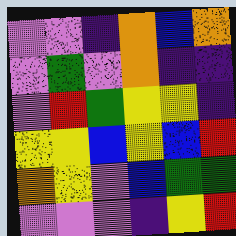[["violet", "violet", "indigo", "orange", "blue", "orange"], ["violet", "green", "violet", "orange", "indigo", "indigo"], ["violet", "red", "green", "yellow", "yellow", "indigo"], ["yellow", "yellow", "blue", "yellow", "blue", "red"], ["orange", "yellow", "violet", "blue", "green", "green"], ["violet", "violet", "violet", "indigo", "yellow", "red"]]